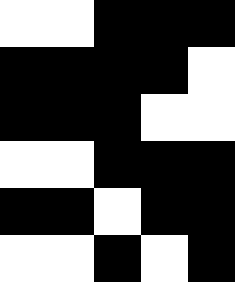[["white", "white", "black", "black", "black"], ["black", "black", "black", "black", "white"], ["black", "black", "black", "white", "white"], ["white", "white", "black", "black", "black"], ["black", "black", "white", "black", "black"], ["white", "white", "black", "white", "black"]]